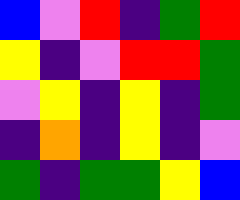[["blue", "violet", "red", "indigo", "green", "red"], ["yellow", "indigo", "violet", "red", "red", "green"], ["violet", "yellow", "indigo", "yellow", "indigo", "green"], ["indigo", "orange", "indigo", "yellow", "indigo", "violet"], ["green", "indigo", "green", "green", "yellow", "blue"]]